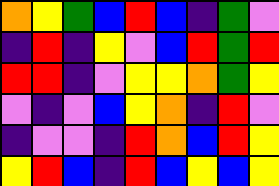[["orange", "yellow", "green", "blue", "red", "blue", "indigo", "green", "violet"], ["indigo", "red", "indigo", "yellow", "violet", "blue", "red", "green", "red"], ["red", "red", "indigo", "violet", "yellow", "yellow", "orange", "green", "yellow"], ["violet", "indigo", "violet", "blue", "yellow", "orange", "indigo", "red", "violet"], ["indigo", "violet", "violet", "indigo", "red", "orange", "blue", "red", "yellow"], ["yellow", "red", "blue", "indigo", "red", "blue", "yellow", "blue", "yellow"]]